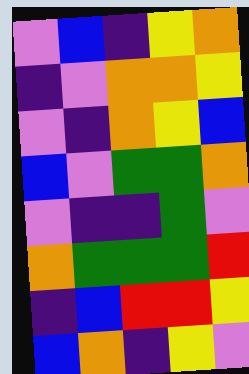[["violet", "blue", "indigo", "yellow", "orange"], ["indigo", "violet", "orange", "orange", "yellow"], ["violet", "indigo", "orange", "yellow", "blue"], ["blue", "violet", "green", "green", "orange"], ["violet", "indigo", "indigo", "green", "violet"], ["orange", "green", "green", "green", "red"], ["indigo", "blue", "red", "red", "yellow"], ["blue", "orange", "indigo", "yellow", "violet"]]